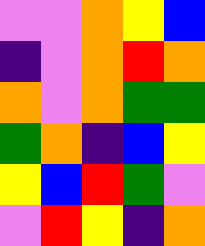[["violet", "violet", "orange", "yellow", "blue"], ["indigo", "violet", "orange", "red", "orange"], ["orange", "violet", "orange", "green", "green"], ["green", "orange", "indigo", "blue", "yellow"], ["yellow", "blue", "red", "green", "violet"], ["violet", "red", "yellow", "indigo", "orange"]]